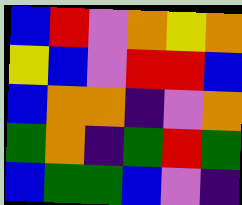[["blue", "red", "violet", "orange", "yellow", "orange"], ["yellow", "blue", "violet", "red", "red", "blue"], ["blue", "orange", "orange", "indigo", "violet", "orange"], ["green", "orange", "indigo", "green", "red", "green"], ["blue", "green", "green", "blue", "violet", "indigo"]]